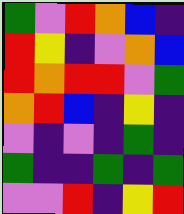[["green", "violet", "red", "orange", "blue", "indigo"], ["red", "yellow", "indigo", "violet", "orange", "blue"], ["red", "orange", "red", "red", "violet", "green"], ["orange", "red", "blue", "indigo", "yellow", "indigo"], ["violet", "indigo", "violet", "indigo", "green", "indigo"], ["green", "indigo", "indigo", "green", "indigo", "green"], ["violet", "violet", "red", "indigo", "yellow", "red"]]